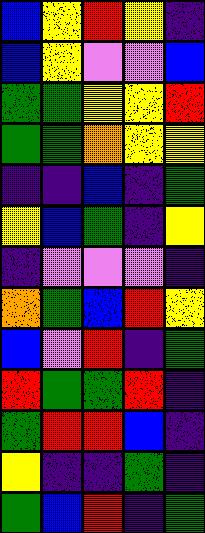[["blue", "yellow", "red", "yellow", "indigo"], ["blue", "yellow", "violet", "violet", "blue"], ["green", "green", "yellow", "yellow", "red"], ["green", "green", "orange", "yellow", "yellow"], ["indigo", "indigo", "blue", "indigo", "green"], ["yellow", "blue", "green", "indigo", "yellow"], ["indigo", "violet", "violet", "violet", "indigo"], ["orange", "green", "blue", "red", "yellow"], ["blue", "violet", "red", "indigo", "green"], ["red", "green", "green", "red", "indigo"], ["green", "red", "red", "blue", "indigo"], ["yellow", "indigo", "indigo", "green", "indigo"], ["green", "blue", "red", "indigo", "green"]]